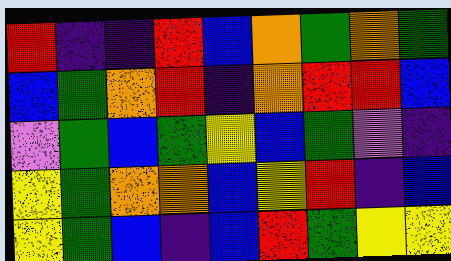[["red", "indigo", "indigo", "red", "blue", "orange", "green", "orange", "green"], ["blue", "green", "orange", "red", "indigo", "orange", "red", "red", "blue"], ["violet", "green", "blue", "green", "yellow", "blue", "green", "violet", "indigo"], ["yellow", "green", "orange", "orange", "blue", "yellow", "red", "indigo", "blue"], ["yellow", "green", "blue", "indigo", "blue", "red", "green", "yellow", "yellow"]]